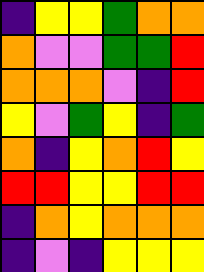[["indigo", "yellow", "yellow", "green", "orange", "orange"], ["orange", "violet", "violet", "green", "green", "red"], ["orange", "orange", "orange", "violet", "indigo", "red"], ["yellow", "violet", "green", "yellow", "indigo", "green"], ["orange", "indigo", "yellow", "orange", "red", "yellow"], ["red", "red", "yellow", "yellow", "red", "red"], ["indigo", "orange", "yellow", "orange", "orange", "orange"], ["indigo", "violet", "indigo", "yellow", "yellow", "yellow"]]